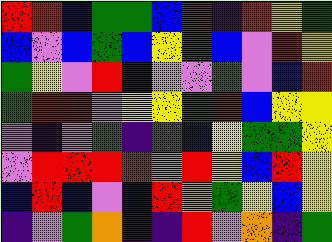[["red", "red", "blue", "green", "green", "blue", "red", "indigo", "red", "yellow", "green"], ["blue", "violet", "blue", "green", "blue", "yellow", "green", "blue", "violet", "red", "yellow"], ["green", "yellow", "violet", "red", "indigo", "violet", "violet", "green", "violet", "blue", "red"], ["green", "red", "red", "violet", "yellow", "yellow", "green", "red", "blue", "yellow", "yellow"], ["violet", "indigo", "violet", "green", "indigo", "green", "blue", "yellow", "green", "green", "yellow"], ["violet", "red", "red", "red", "red", "violet", "red", "yellow", "blue", "red", "yellow"], ["blue", "red", "blue", "violet", "blue", "red", "orange", "green", "yellow", "blue", "yellow"], ["indigo", "violet", "green", "orange", "indigo", "indigo", "red", "violet", "orange", "indigo", "green"]]